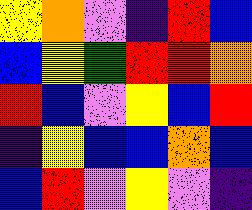[["yellow", "orange", "violet", "indigo", "red", "blue"], ["blue", "yellow", "green", "red", "red", "orange"], ["red", "blue", "violet", "yellow", "blue", "red"], ["indigo", "yellow", "blue", "blue", "orange", "blue"], ["blue", "red", "violet", "yellow", "violet", "indigo"]]